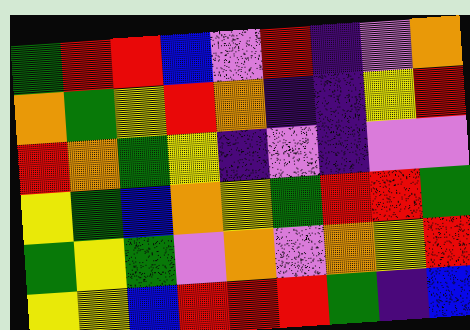[["green", "red", "red", "blue", "violet", "red", "indigo", "violet", "orange"], ["orange", "green", "yellow", "red", "orange", "indigo", "indigo", "yellow", "red"], ["red", "orange", "green", "yellow", "indigo", "violet", "indigo", "violet", "violet"], ["yellow", "green", "blue", "orange", "yellow", "green", "red", "red", "green"], ["green", "yellow", "green", "violet", "orange", "violet", "orange", "yellow", "red"], ["yellow", "yellow", "blue", "red", "red", "red", "green", "indigo", "blue"]]